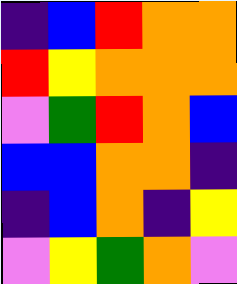[["indigo", "blue", "red", "orange", "orange"], ["red", "yellow", "orange", "orange", "orange"], ["violet", "green", "red", "orange", "blue"], ["blue", "blue", "orange", "orange", "indigo"], ["indigo", "blue", "orange", "indigo", "yellow"], ["violet", "yellow", "green", "orange", "violet"]]